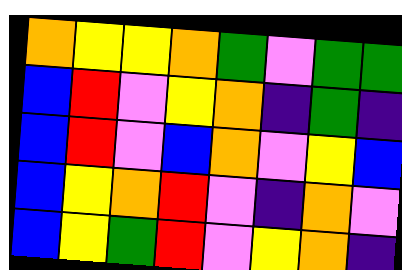[["orange", "yellow", "yellow", "orange", "green", "violet", "green", "green"], ["blue", "red", "violet", "yellow", "orange", "indigo", "green", "indigo"], ["blue", "red", "violet", "blue", "orange", "violet", "yellow", "blue"], ["blue", "yellow", "orange", "red", "violet", "indigo", "orange", "violet"], ["blue", "yellow", "green", "red", "violet", "yellow", "orange", "indigo"]]